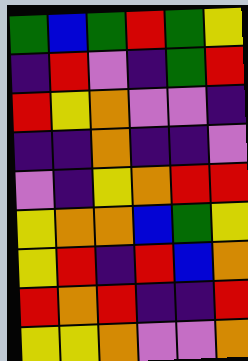[["green", "blue", "green", "red", "green", "yellow"], ["indigo", "red", "violet", "indigo", "green", "red"], ["red", "yellow", "orange", "violet", "violet", "indigo"], ["indigo", "indigo", "orange", "indigo", "indigo", "violet"], ["violet", "indigo", "yellow", "orange", "red", "red"], ["yellow", "orange", "orange", "blue", "green", "yellow"], ["yellow", "red", "indigo", "red", "blue", "orange"], ["red", "orange", "red", "indigo", "indigo", "red"], ["yellow", "yellow", "orange", "violet", "violet", "orange"]]